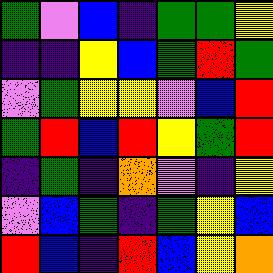[["green", "violet", "blue", "indigo", "green", "green", "yellow"], ["indigo", "indigo", "yellow", "blue", "green", "red", "green"], ["violet", "green", "yellow", "yellow", "violet", "blue", "red"], ["green", "red", "blue", "red", "yellow", "green", "red"], ["indigo", "green", "indigo", "orange", "violet", "indigo", "yellow"], ["violet", "blue", "green", "indigo", "green", "yellow", "blue"], ["red", "blue", "indigo", "red", "blue", "yellow", "orange"]]